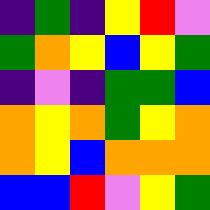[["indigo", "green", "indigo", "yellow", "red", "violet"], ["green", "orange", "yellow", "blue", "yellow", "green"], ["indigo", "violet", "indigo", "green", "green", "blue"], ["orange", "yellow", "orange", "green", "yellow", "orange"], ["orange", "yellow", "blue", "orange", "orange", "orange"], ["blue", "blue", "red", "violet", "yellow", "green"]]